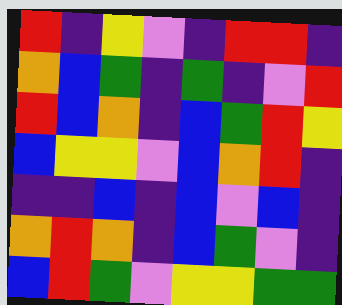[["red", "indigo", "yellow", "violet", "indigo", "red", "red", "indigo"], ["orange", "blue", "green", "indigo", "green", "indigo", "violet", "red"], ["red", "blue", "orange", "indigo", "blue", "green", "red", "yellow"], ["blue", "yellow", "yellow", "violet", "blue", "orange", "red", "indigo"], ["indigo", "indigo", "blue", "indigo", "blue", "violet", "blue", "indigo"], ["orange", "red", "orange", "indigo", "blue", "green", "violet", "indigo"], ["blue", "red", "green", "violet", "yellow", "yellow", "green", "green"]]